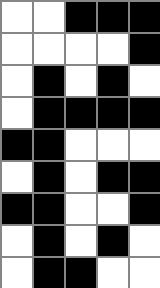[["white", "white", "black", "black", "black"], ["white", "white", "white", "white", "black"], ["white", "black", "white", "black", "white"], ["white", "black", "black", "black", "black"], ["black", "black", "white", "white", "white"], ["white", "black", "white", "black", "black"], ["black", "black", "white", "white", "black"], ["white", "black", "white", "black", "white"], ["white", "black", "black", "white", "white"]]